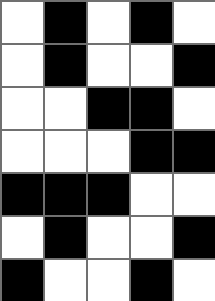[["white", "black", "white", "black", "white"], ["white", "black", "white", "white", "black"], ["white", "white", "black", "black", "white"], ["white", "white", "white", "black", "black"], ["black", "black", "black", "white", "white"], ["white", "black", "white", "white", "black"], ["black", "white", "white", "black", "white"]]